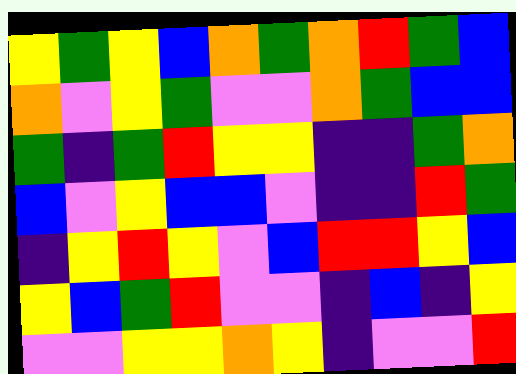[["yellow", "green", "yellow", "blue", "orange", "green", "orange", "red", "green", "blue"], ["orange", "violet", "yellow", "green", "violet", "violet", "orange", "green", "blue", "blue"], ["green", "indigo", "green", "red", "yellow", "yellow", "indigo", "indigo", "green", "orange"], ["blue", "violet", "yellow", "blue", "blue", "violet", "indigo", "indigo", "red", "green"], ["indigo", "yellow", "red", "yellow", "violet", "blue", "red", "red", "yellow", "blue"], ["yellow", "blue", "green", "red", "violet", "violet", "indigo", "blue", "indigo", "yellow"], ["violet", "violet", "yellow", "yellow", "orange", "yellow", "indigo", "violet", "violet", "red"]]